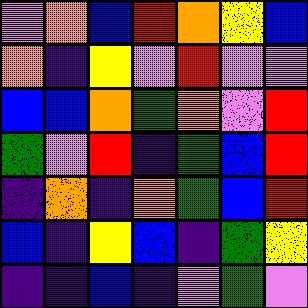[["violet", "orange", "blue", "red", "orange", "yellow", "blue"], ["orange", "indigo", "yellow", "violet", "red", "violet", "violet"], ["blue", "blue", "orange", "green", "orange", "violet", "red"], ["green", "violet", "red", "indigo", "green", "blue", "red"], ["indigo", "orange", "indigo", "orange", "green", "blue", "red"], ["blue", "indigo", "yellow", "blue", "indigo", "green", "yellow"], ["indigo", "indigo", "blue", "indigo", "violet", "green", "violet"]]